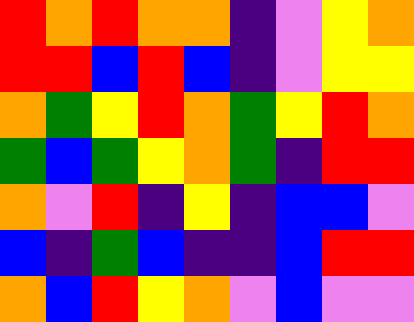[["red", "orange", "red", "orange", "orange", "indigo", "violet", "yellow", "orange"], ["red", "red", "blue", "red", "blue", "indigo", "violet", "yellow", "yellow"], ["orange", "green", "yellow", "red", "orange", "green", "yellow", "red", "orange"], ["green", "blue", "green", "yellow", "orange", "green", "indigo", "red", "red"], ["orange", "violet", "red", "indigo", "yellow", "indigo", "blue", "blue", "violet"], ["blue", "indigo", "green", "blue", "indigo", "indigo", "blue", "red", "red"], ["orange", "blue", "red", "yellow", "orange", "violet", "blue", "violet", "violet"]]